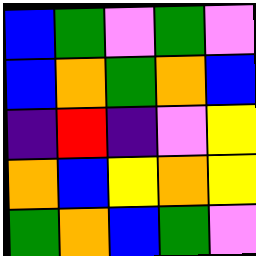[["blue", "green", "violet", "green", "violet"], ["blue", "orange", "green", "orange", "blue"], ["indigo", "red", "indigo", "violet", "yellow"], ["orange", "blue", "yellow", "orange", "yellow"], ["green", "orange", "blue", "green", "violet"]]